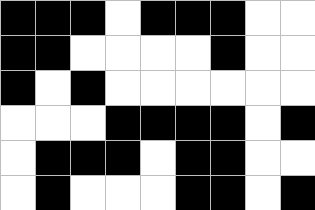[["black", "black", "black", "white", "black", "black", "black", "white", "white"], ["black", "black", "white", "white", "white", "white", "black", "white", "white"], ["black", "white", "black", "white", "white", "white", "white", "white", "white"], ["white", "white", "white", "black", "black", "black", "black", "white", "black"], ["white", "black", "black", "black", "white", "black", "black", "white", "white"], ["white", "black", "white", "white", "white", "black", "black", "white", "black"]]